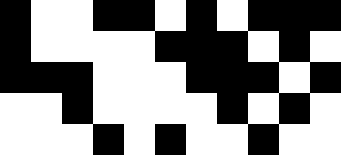[["black", "white", "white", "black", "black", "white", "black", "white", "black", "black", "black"], ["black", "white", "white", "white", "white", "black", "black", "black", "white", "black", "white"], ["black", "black", "black", "white", "white", "white", "black", "black", "black", "white", "black"], ["white", "white", "black", "white", "white", "white", "white", "black", "white", "black", "white"], ["white", "white", "white", "black", "white", "black", "white", "white", "black", "white", "white"]]